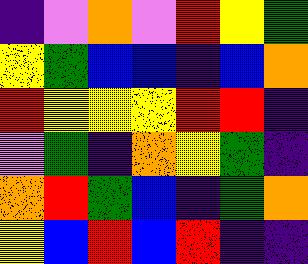[["indigo", "violet", "orange", "violet", "red", "yellow", "green"], ["yellow", "green", "blue", "blue", "indigo", "blue", "orange"], ["red", "yellow", "yellow", "yellow", "red", "red", "indigo"], ["violet", "green", "indigo", "orange", "yellow", "green", "indigo"], ["orange", "red", "green", "blue", "indigo", "green", "orange"], ["yellow", "blue", "red", "blue", "red", "indigo", "indigo"]]